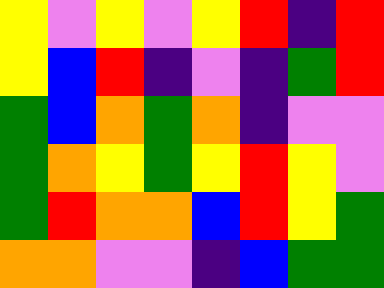[["yellow", "violet", "yellow", "violet", "yellow", "red", "indigo", "red"], ["yellow", "blue", "red", "indigo", "violet", "indigo", "green", "red"], ["green", "blue", "orange", "green", "orange", "indigo", "violet", "violet"], ["green", "orange", "yellow", "green", "yellow", "red", "yellow", "violet"], ["green", "red", "orange", "orange", "blue", "red", "yellow", "green"], ["orange", "orange", "violet", "violet", "indigo", "blue", "green", "green"]]